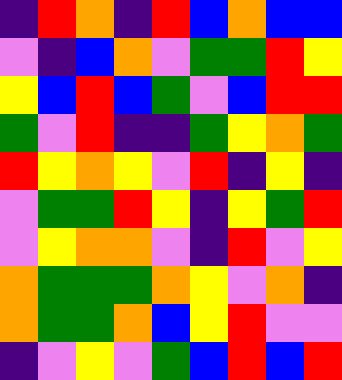[["indigo", "red", "orange", "indigo", "red", "blue", "orange", "blue", "blue"], ["violet", "indigo", "blue", "orange", "violet", "green", "green", "red", "yellow"], ["yellow", "blue", "red", "blue", "green", "violet", "blue", "red", "red"], ["green", "violet", "red", "indigo", "indigo", "green", "yellow", "orange", "green"], ["red", "yellow", "orange", "yellow", "violet", "red", "indigo", "yellow", "indigo"], ["violet", "green", "green", "red", "yellow", "indigo", "yellow", "green", "red"], ["violet", "yellow", "orange", "orange", "violet", "indigo", "red", "violet", "yellow"], ["orange", "green", "green", "green", "orange", "yellow", "violet", "orange", "indigo"], ["orange", "green", "green", "orange", "blue", "yellow", "red", "violet", "violet"], ["indigo", "violet", "yellow", "violet", "green", "blue", "red", "blue", "red"]]